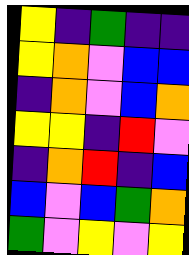[["yellow", "indigo", "green", "indigo", "indigo"], ["yellow", "orange", "violet", "blue", "blue"], ["indigo", "orange", "violet", "blue", "orange"], ["yellow", "yellow", "indigo", "red", "violet"], ["indigo", "orange", "red", "indigo", "blue"], ["blue", "violet", "blue", "green", "orange"], ["green", "violet", "yellow", "violet", "yellow"]]